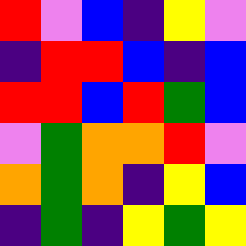[["red", "violet", "blue", "indigo", "yellow", "violet"], ["indigo", "red", "red", "blue", "indigo", "blue"], ["red", "red", "blue", "red", "green", "blue"], ["violet", "green", "orange", "orange", "red", "violet"], ["orange", "green", "orange", "indigo", "yellow", "blue"], ["indigo", "green", "indigo", "yellow", "green", "yellow"]]